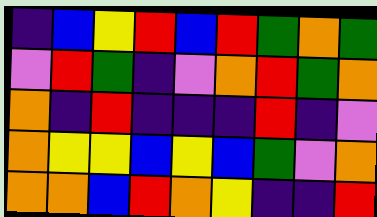[["indigo", "blue", "yellow", "red", "blue", "red", "green", "orange", "green"], ["violet", "red", "green", "indigo", "violet", "orange", "red", "green", "orange"], ["orange", "indigo", "red", "indigo", "indigo", "indigo", "red", "indigo", "violet"], ["orange", "yellow", "yellow", "blue", "yellow", "blue", "green", "violet", "orange"], ["orange", "orange", "blue", "red", "orange", "yellow", "indigo", "indigo", "red"]]